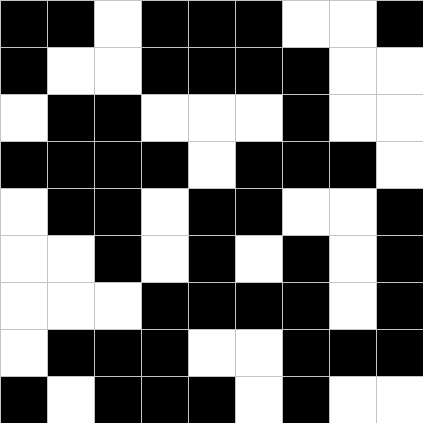[["black", "black", "white", "black", "black", "black", "white", "white", "black"], ["black", "white", "white", "black", "black", "black", "black", "white", "white"], ["white", "black", "black", "white", "white", "white", "black", "white", "white"], ["black", "black", "black", "black", "white", "black", "black", "black", "white"], ["white", "black", "black", "white", "black", "black", "white", "white", "black"], ["white", "white", "black", "white", "black", "white", "black", "white", "black"], ["white", "white", "white", "black", "black", "black", "black", "white", "black"], ["white", "black", "black", "black", "white", "white", "black", "black", "black"], ["black", "white", "black", "black", "black", "white", "black", "white", "white"]]